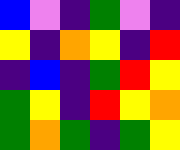[["blue", "violet", "indigo", "green", "violet", "indigo"], ["yellow", "indigo", "orange", "yellow", "indigo", "red"], ["indigo", "blue", "indigo", "green", "red", "yellow"], ["green", "yellow", "indigo", "red", "yellow", "orange"], ["green", "orange", "green", "indigo", "green", "yellow"]]